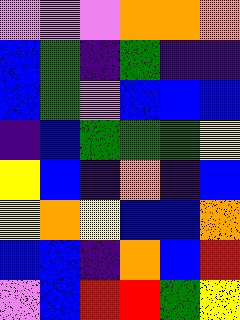[["violet", "violet", "violet", "orange", "orange", "orange"], ["blue", "green", "indigo", "green", "indigo", "indigo"], ["blue", "green", "violet", "blue", "blue", "blue"], ["indigo", "blue", "green", "green", "green", "yellow"], ["yellow", "blue", "indigo", "orange", "indigo", "blue"], ["yellow", "orange", "yellow", "blue", "blue", "orange"], ["blue", "blue", "indigo", "orange", "blue", "red"], ["violet", "blue", "red", "red", "green", "yellow"]]